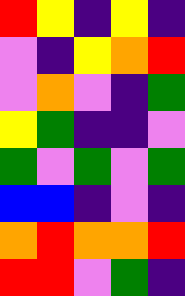[["red", "yellow", "indigo", "yellow", "indigo"], ["violet", "indigo", "yellow", "orange", "red"], ["violet", "orange", "violet", "indigo", "green"], ["yellow", "green", "indigo", "indigo", "violet"], ["green", "violet", "green", "violet", "green"], ["blue", "blue", "indigo", "violet", "indigo"], ["orange", "red", "orange", "orange", "red"], ["red", "red", "violet", "green", "indigo"]]